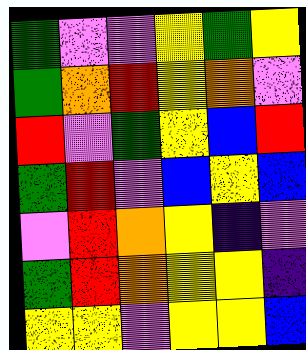[["green", "violet", "violet", "yellow", "green", "yellow"], ["green", "orange", "red", "yellow", "orange", "violet"], ["red", "violet", "green", "yellow", "blue", "red"], ["green", "red", "violet", "blue", "yellow", "blue"], ["violet", "red", "orange", "yellow", "indigo", "violet"], ["green", "red", "orange", "yellow", "yellow", "indigo"], ["yellow", "yellow", "violet", "yellow", "yellow", "blue"]]